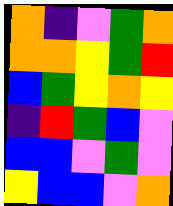[["orange", "indigo", "violet", "green", "orange"], ["orange", "orange", "yellow", "green", "red"], ["blue", "green", "yellow", "orange", "yellow"], ["indigo", "red", "green", "blue", "violet"], ["blue", "blue", "violet", "green", "violet"], ["yellow", "blue", "blue", "violet", "orange"]]